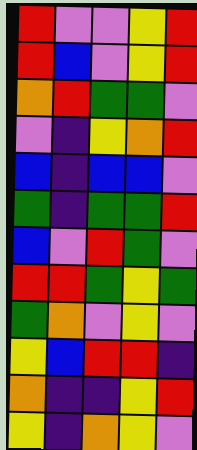[["red", "violet", "violet", "yellow", "red"], ["red", "blue", "violet", "yellow", "red"], ["orange", "red", "green", "green", "violet"], ["violet", "indigo", "yellow", "orange", "red"], ["blue", "indigo", "blue", "blue", "violet"], ["green", "indigo", "green", "green", "red"], ["blue", "violet", "red", "green", "violet"], ["red", "red", "green", "yellow", "green"], ["green", "orange", "violet", "yellow", "violet"], ["yellow", "blue", "red", "red", "indigo"], ["orange", "indigo", "indigo", "yellow", "red"], ["yellow", "indigo", "orange", "yellow", "violet"]]